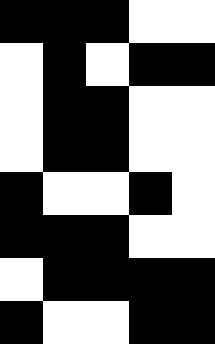[["black", "black", "black", "white", "white"], ["white", "black", "white", "black", "black"], ["white", "black", "black", "white", "white"], ["white", "black", "black", "white", "white"], ["black", "white", "white", "black", "white"], ["black", "black", "black", "white", "white"], ["white", "black", "black", "black", "black"], ["black", "white", "white", "black", "black"]]